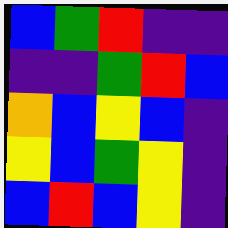[["blue", "green", "red", "indigo", "indigo"], ["indigo", "indigo", "green", "red", "blue"], ["orange", "blue", "yellow", "blue", "indigo"], ["yellow", "blue", "green", "yellow", "indigo"], ["blue", "red", "blue", "yellow", "indigo"]]